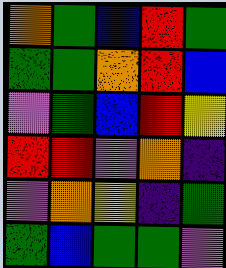[["orange", "green", "blue", "red", "green"], ["green", "green", "orange", "red", "blue"], ["violet", "green", "blue", "red", "yellow"], ["red", "red", "violet", "orange", "indigo"], ["violet", "orange", "yellow", "indigo", "green"], ["green", "blue", "green", "green", "violet"]]